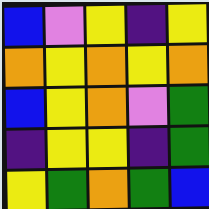[["blue", "violet", "yellow", "indigo", "yellow"], ["orange", "yellow", "orange", "yellow", "orange"], ["blue", "yellow", "orange", "violet", "green"], ["indigo", "yellow", "yellow", "indigo", "green"], ["yellow", "green", "orange", "green", "blue"]]